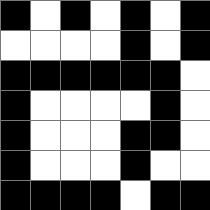[["black", "white", "black", "white", "black", "white", "black"], ["white", "white", "white", "white", "black", "white", "black"], ["black", "black", "black", "black", "black", "black", "white"], ["black", "white", "white", "white", "white", "black", "white"], ["black", "white", "white", "white", "black", "black", "white"], ["black", "white", "white", "white", "black", "white", "white"], ["black", "black", "black", "black", "white", "black", "black"]]